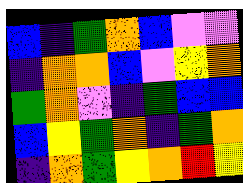[["blue", "indigo", "green", "orange", "blue", "violet", "violet"], ["indigo", "orange", "orange", "blue", "violet", "yellow", "orange"], ["green", "orange", "violet", "indigo", "green", "blue", "blue"], ["blue", "yellow", "green", "orange", "indigo", "green", "orange"], ["indigo", "orange", "green", "yellow", "orange", "red", "yellow"]]